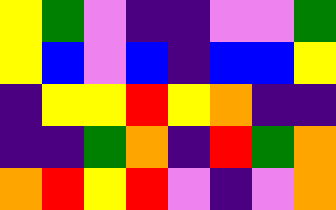[["yellow", "green", "violet", "indigo", "indigo", "violet", "violet", "green"], ["yellow", "blue", "violet", "blue", "indigo", "blue", "blue", "yellow"], ["indigo", "yellow", "yellow", "red", "yellow", "orange", "indigo", "indigo"], ["indigo", "indigo", "green", "orange", "indigo", "red", "green", "orange"], ["orange", "red", "yellow", "red", "violet", "indigo", "violet", "orange"]]